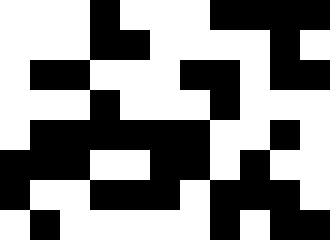[["white", "white", "white", "black", "white", "white", "white", "black", "black", "black", "black"], ["white", "white", "white", "black", "black", "white", "white", "white", "white", "black", "white"], ["white", "black", "black", "white", "white", "white", "black", "black", "white", "black", "black"], ["white", "white", "white", "black", "white", "white", "white", "black", "white", "white", "white"], ["white", "black", "black", "black", "black", "black", "black", "white", "white", "black", "white"], ["black", "black", "black", "white", "white", "black", "black", "white", "black", "white", "white"], ["black", "white", "white", "black", "black", "black", "white", "black", "black", "black", "white"], ["white", "black", "white", "white", "white", "white", "white", "black", "white", "black", "black"]]